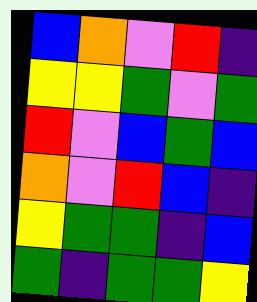[["blue", "orange", "violet", "red", "indigo"], ["yellow", "yellow", "green", "violet", "green"], ["red", "violet", "blue", "green", "blue"], ["orange", "violet", "red", "blue", "indigo"], ["yellow", "green", "green", "indigo", "blue"], ["green", "indigo", "green", "green", "yellow"]]